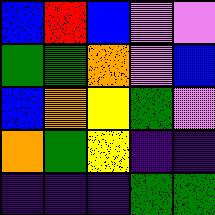[["blue", "red", "blue", "violet", "violet"], ["green", "green", "orange", "violet", "blue"], ["blue", "orange", "yellow", "green", "violet"], ["orange", "green", "yellow", "indigo", "indigo"], ["indigo", "indigo", "indigo", "green", "green"]]